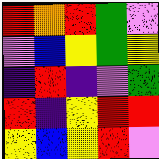[["red", "orange", "red", "green", "violet"], ["violet", "blue", "yellow", "green", "yellow"], ["indigo", "red", "indigo", "violet", "green"], ["red", "indigo", "yellow", "red", "red"], ["yellow", "blue", "yellow", "red", "violet"]]